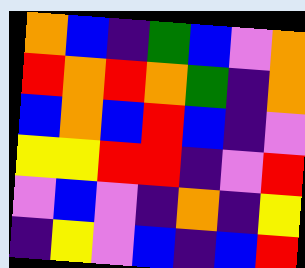[["orange", "blue", "indigo", "green", "blue", "violet", "orange"], ["red", "orange", "red", "orange", "green", "indigo", "orange"], ["blue", "orange", "blue", "red", "blue", "indigo", "violet"], ["yellow", "yellow", "red", "red", "indigo", "violet", "red"], ["violet", "blue", "violet", "indigo", "orange", "indigo", "yellow"], ["indigo", "yellow", "violet", "blue", "indigo", "blue", "red"]]